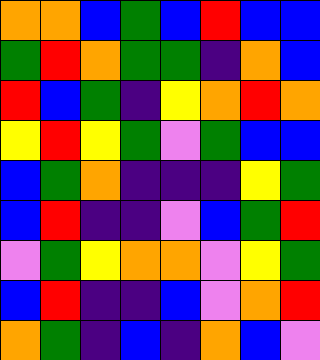[["orange", "orange", "blue", "green", "blue", "red", "blue", "blue"], ["green", "red", "orange", "green", "green", "indigo", "orange", "blue"], ["red", "blue", "green", "indigo", "yellow", "orange", "red", "orange"], ["yellow", "red", "yellow", "green", "violet", "green", "blue", "blue"], ["blue", "green", "orange", "indigo", "indigo", "indigo", "yellow", "green"], ["blue", "red", "indigo", "indigo", "violet", "blue", "green", "red"], ["violet", "green", "yellow", "orange", "orange", "violet", "yellow", "green"], ["blue", "red", "indigo", "indigo", "blue", "violet", "orange", "red"], ["orange", "green", "indigo", "blue", "indigo", "orange", "blue", "violet"]]